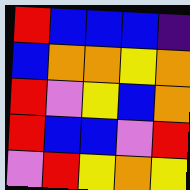[["red", "blue", "blue", "blue", "indigo"], ["blue", "orange", "orange", "yellow", "orange"], ["red", "violet", "yellow", "blue", "orange"], ["red", "blue", "blue", "violet", "red"], ["violet", "red", "yellow", "orange", "yellow"]]